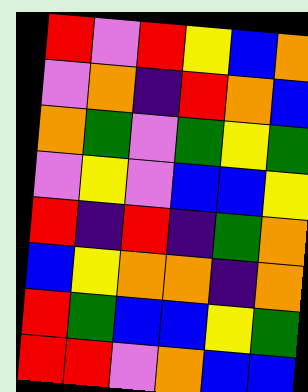[["red", "violet", "red", "yellow", "blue", "orange"], ["violet", "orange", "indigo", "red", "orange", "blue"], ["orange", "green", "violet", "green", "yellow", "green"], ["violet", "yellow", "violet", "blue", "blue", "yellow"], ["red", "indigo", "red", "indigo", "green", "orange"], ["blue", "yellow", "orange", "orange", "indigo", "orange"], ["red", "green", "blue", "blue", "yellow", "green"], ["red", "red", "violet", "orange", "blue", "blue"]]